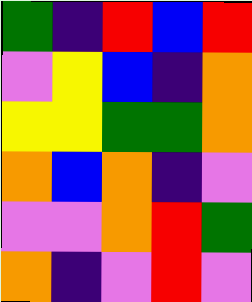[["green", "indigo", "red", "blue", "red"], ["violet", "yellow", "blue", "indigo", "orange"], ["yellow", "yellow", "green", "green", "orange"], ["orange", "blue", "orange", "indigo", "violet"], ["violet", "violet", "orange", "red", "green"], ["orange", "indigo", "violet", "red", "violet"]]